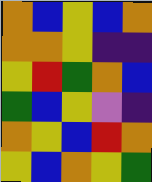[["orange", "blue", "yellow", "blue", "orange"], ["orange", "orange", "yellow", "indigo", "indigo"], ["yellow", "red", "green", "orange", "blue"], ["green", "blue", "yellow", "violet", "indigo"], ["orange", "yellow", "blue", "red", "orange"], ["yellow", "blue", "orange", "yellow", "green"]]